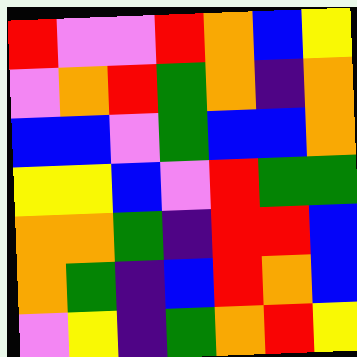[["red", "violet", "violet", "red", "orange", "blue", "yellow"], ["violet", "orange", "red", "green", "orange", "indigo", "orange"], ["blue", "blue", "violet", "green", "blue", "blue", "orange"], ["yellow", "yellow", "blue", "violet", "red", "green", "green"], ["orange", "orange", "green", "indigo", "red", "red", "blue"], ["orange", "green", "indigo", "blue", "red", "orange", "blue"], ["violet", "yellow", "indigo", "green", "orange", "red", "yellow"]]